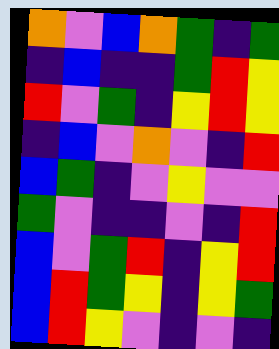[["orange", "violet", "blue", "orange", "green", "indigo", "green"], ["indigo", "blue", "indigo", "indigo", "green", "red", "yellow"], ["red", "violet", "green", "indigo", "yellow", "red", "yellow"], ["indigo", "blue", "violet", "orange", "violet", "indigo", "red"], ["blue", "green", "indigo", "violet", "yellow", "violet", "violet"], ["green", "violet", "indigo", "indigo", "violet", "indigo", "red"], ["blue", "violet", "green", "red", "indigo", "yellow", "red"], ["blue", "red", "green", "yellow", "indigo", "yellow", "green"], ["blue", "red", "yellow", "violet", "indigo", "violet", "indigo"]]